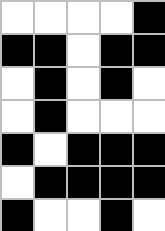[["white", "white", "white", "white", "black"], ["black", "black", "white", "black", "black"], ["white", "black", "white", "black", "white"], ["white", "black", "white", "white", "white"], ["black", "white", "black", "black", "black"], ["white", "black", "black", "black", "black"], ["black", "white", "white", "black", "white"]]